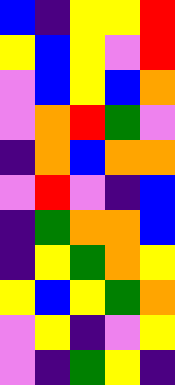[["blue", "indigo", "yellow", "yellow", "red"], ["yellow", "blue", "yellow", "violet", "red"], ["violet", "blue", "yellow", "blue", "orange"], ["violet", "orange", "red", "green", "violet"], ["indigo", "orange", "blue", "orange", "orange"], ["violet", "red", "violet", "indigo", "blue"], ["indigo", "green", "orange", "orange", "blue"], ["indigo", "yellow", "green", "orange", "yellow"], ["yellow", "blue", "yellow", "green", "orange"], ["violet", "yellow", "indigo", "violet", "yellow"], ["violet", "indigo", "green", "yellow", "indigo"]]